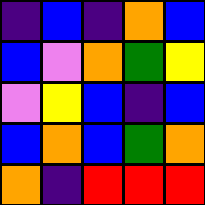[["indigo", "blue", "indigo", "orange", "blue"], ["blue", "violet", "orange", "green", "yellow"], ["violet", "yellow", "blue", "indigo", "blue"], ["blue", "orange", "blue", "green", "orange"], ["orange", "indigo", "red", "red", "red"]]